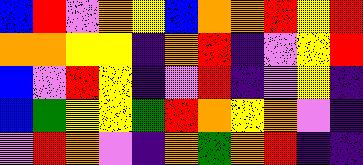[["blue", "red", "violet", "orange", "yellow", "blue", "orange", "orange", "red", "yellow", "red"], ["orange", "orange", "yellow", "yellow", "indigo", "orange", "red", "indigo", "violet", "yellow", "red"], ["blue", "violet", "red", "yellow", "indigo", "violet", "red", "indigo", "violet", "yellow", "indigo"], ["blue", "green", "yellow", "yellow", "green", "red", "orange", "yellow", "orange", "violet", "indigo"], ["violet", "red", "orange", "violet", "indigo", "orange", "green", "orange", "red", "indigo", "indigo"]]